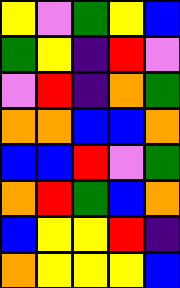[["yellow", "violet", "green", "yellow", "blue"], ["green", "yellow", "indigo", "red", "violet"], ["violet", "red", "indigo", "orange", "green"], ["orange", "orange", "blue", "blue", "orange"], ["blue", "blue", "red", "violet", "green"], ["orange", "red", "green", "blue", "orange"], ["blue", "yellow", "yellow", "red", "indigo"], ["orange", "yellow", "yellow", "yellow", "blue"]]